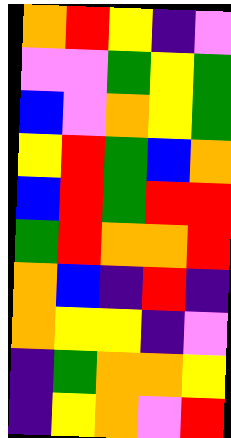[["orange", "red", "yellow", "indigo", "violet"], ["violet", "violet", "green", "yellow", "green"], ["blue", "violet", "orange", "yellow", "green"], ["yellow", "red", "green", "blue", "orange"], ["blue", "red", "green", "red", "red"], ["green", "red", "orange", "orange", "red"], ["orange", "blue", "indigo", "red", "indigo"], ["orange", "yellow", "yellow", "indigo", "violet"], ["indigo", "green", "orange", "orange", "yellow"], ["indigo", "yellow", "orange", "violet", "red"]]